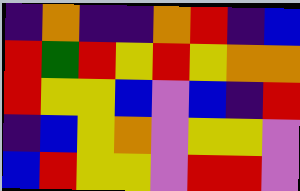[["indigo", "orange", "indigo", "indigo", "orange", "red", "indigo", "blue"], ["red", "green", "red", "yellow", "red", "yellow", "orange", "orange"], ["red", "yellow", "yellow", "blue", "violet", "blue", "indigo", "red"], ["indigo", "blue", "yellow", "orange", "violet", "yellow", "yellow", "violet"], ["blue", "red", "yellow", "yellow", "violet", "red", "red", "violet"]]